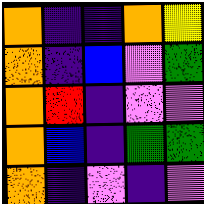[["orange", "indigo", "indigo", "orange", "yellow"], ["orange", "indigo", "blue", "violet", "green"], ["orange", "red", "indigo", "violet", "violet"], ["orange", "blue", "indigo", "green", "green"], ["orange", "indigo", "violet", "indigo", "violet"]]